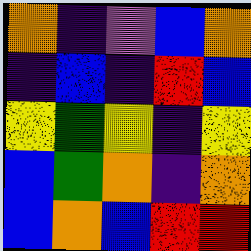[["orange", "indigo", "violet", "blue", "orange"], ["indigo", "blue", "indigo", "red", "blue"], ["yellow", "green", "yellow", "indigo", "yellow"], ["blue", "green", "orange", "indigo", "orange"], ["blue", "orange", "blue", "red", "red"]]